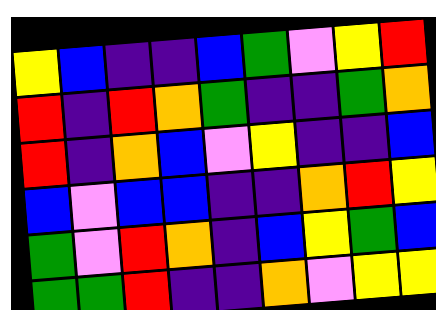[["yellow", "blue", "indigo", "indigo", "blue", "green", "violet", "yellow", "red"], ["red", "indigo", "red", "orange", "green", "indigo", "indigo", "green", "orange"], ["red", "indigo", "orange", "blue", "violet", "yellow", "indigo", "indigo", "blue"], ["blue", "violet", "blue", "blue", "indigo", "indigo", "orange", "red", "yellow"], ["green", "violet", "red", "orange", "indigo", "blue", "yellow", "green", "blue"], ["green", "green", "red", "indigo", "indigo", "orange", "violet", "yellow", "yellow"]]